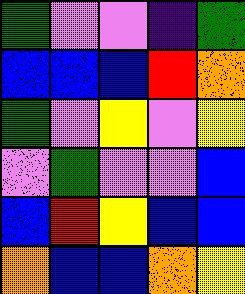[["green", "violet", "violet", "indigo", "green"], ["blue", "blue", "blue", "red", "orange"], ["green", "violet", "yellow", "violet", "yellow"], ["violet", "green", "violet", "violet", "blue"], ["blue", "red", "yellow", "blue", "blue"], ["orange", "blue", "blue", "orange", "yellow"]]